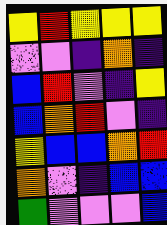[["yellow", "red", "yellow", "yellow", "yellow"], ["violet", "violet", "indigo", "orange", "indigo"], ["blue", "red", "violet", "indigo", "yellow"], ["blue", "orange", "red", "violet", "indigo"], ["yellow", "blue", "blue", "orange", "red"], ["orange", "violet", "indigo", "blue", "blue"], ["green", "violet", "violet", "violet", "blue"]]